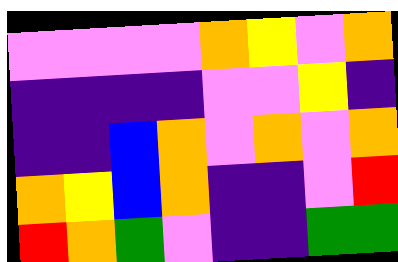[["violet", "violet", "violet", "violet", "orange", "yellow", "violet", "orange"], ["indigo", "indigo", "indigo", "indigo", "violet", "violet", "yellow", "indigo"], ["indigo", "indigo", "blue", "orange", "violet", "orange", "violet", "orange"], ["orange", "yellow", "blue", "orange", "indigo", "indigo", "violet", "red"], ["red", "orange", "green", "violet", "indigo", "indigo", "green", "green"]]